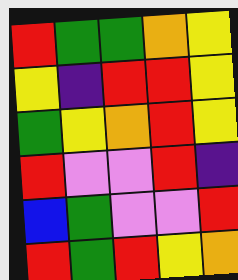[["red", "green", "green", "orange", "yellow"], ["yellow", "indigo", "red", "red", "yellow"], ["green", "yellow", "orange", "red", "yellow"], ["red", "violet", "violet", "red", "indigo"], ["blue", "green", "violet", "violet", "red"], ["red", "green", "red", "yellow", "orange"]]